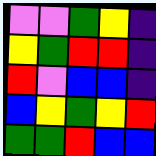[["violet", "violet", "green", "yellow", "indigo"], ["yellow", "green", "red", "red", "indigo"], ["red", "violet", "blue", "blue", "indigo"], ["blue", "yellow", "green", "yellow", "red"], ["green", "green", "red", "blue", "blue"]]